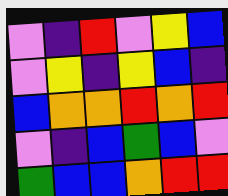[["violet", "indigo", "red", "violet", "yellow", "blue"], ["violet", "yellow", "indigo", "yellow", "blue", "indigo"], ["blue", "orange", "orange", "red", "orange", "red"], ["violet", "indigo", "blue", "green", "blue", "violet"], ["green", "blue", "blue", "orange", "red", "red"]]